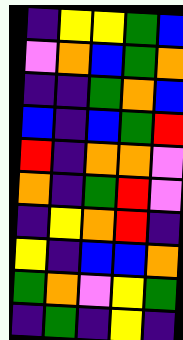[["indigo", "yellow", "yellow", "green", "blue"], ["violet", "orange", "blue", "green", "orange"], ["indigo", "indigo", "green", "orange", "blue"], ["blue", "indigo", "blue", "green", "red"], ["red", "indigo", "orange", "orange", "violet"], ["orange", "indigo", "green", "red", "violet"], ["indigo", "yellow", "orange", "red", "indigo"], ["yellow", "indigo", "blue", "blue", "orange"], ["green", "orange", "violet", "yellow", "green"], ["indigo", "green", "indigo", "yellow", "indigo"]]